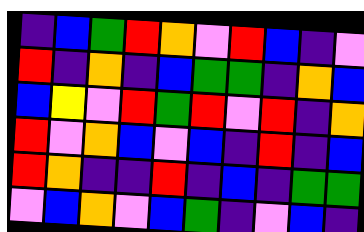[["indigo", "blue", "green", "red", "orange", "violet", "red", "blue", "indigo", "violet"], ["red", "indigo", "orange", "indigo", "blue", "green", "green", "indigo", "orange", "blue"], ["blue", "yellow", "violet", "red", "green", "red", "violet", "red", "indigo", "orange"], ["red", "violet", "orange", "blue", "violet", "blue", "indigo", "red", "indigo", "blue"], ["red", "orange", "indigo", "indigo", "red", "indigo", "blue", "indigo", "green", "green"], ["violet", "blue", "orange", "violet", "blue", "green", "indigo", "violet", "blue", "indigo"]]